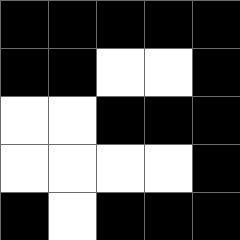[["black", "black", "black", "black", "black"], ["black", "black", "white", "white", "black"], ["white", "white", "black", "black", "black"], ["white", "white", "white", "white", "black"], ["black", "white", "black", "black", "black"]]